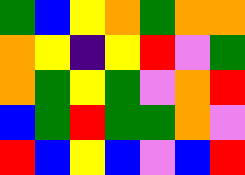[["green", "blue", "yellow", "orange", "green", "orange", "orange"], ["orange", "yellow", "indigo", "yellow", "red", "violet", "green"], ["orange", "green", "yellow", "green", "violet", "orange", "red"], ["blue", "green", "red", "green", "green", "orange", "violet"], ["red", "blue", "yellow", "blue", "violet", "blue", "red"]]